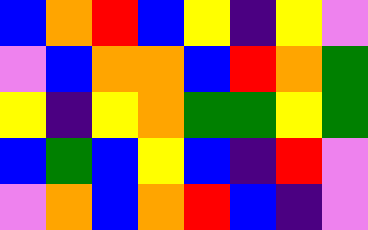[["blue", "orange", "red", "blue", "yellow", "indigo", "yellow", "violet"], ["violet", "blue", "orange", "orange", "blue", "red", "orange", "green"], ["yellow", "indigo", "yellow", "orange", "green", "green", "yellow", "green"], ["blue", "green", "blue", "yellow", "blue", "indigo", "red", "violet"], ["violet", "orange", "blue", "orange", "red", "blue", "indigo", "violet"]]